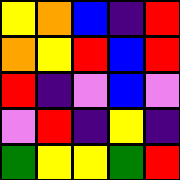[["yellow", "orange", "blue", "indigo", "red"], ["orange", "yellow", "red", "blue", "red"], ["red", "indigo", "violet", "blue", "violet"], ["violet", "red", "indigo", "yellow", "indigo"], ["green", "yellow", "yellow", "green", "red"]]